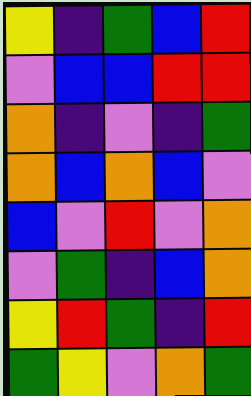[["yellow", "indigo", "green", "blue", "red"], ["violet", "blue", "blue", "red", "red"], ["orange", "indigo", "violet", "indigo", "green"], ["orange", "blue", "orange", "blue", "violet"], ["blue", "violet", "red", "violet", "orange"], ["violet", "green", "indigo", "blue", "orange"], ["yellow", "red", "green", "indigo", "red"], ["green", "yellow", "violet", "orange", "green"]]